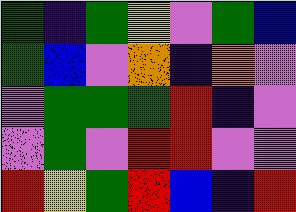[["green", "indigo", "green", "yellow", "violet", "green", "blue"], ["green", "blue", "violet", "orange", "indigo", "orange", "violet"], ["violet", "green", "green", "green", "red", "indigo", "violet"], ["violet", "green", "violet", "red", "red", "violet", "violet"], ["red", "yellow", "green", "red", "blue", "indigo", "red"]]